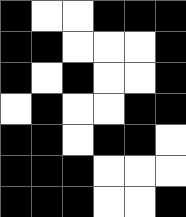[["black", "white", "white", "black", "black", "black"], ["black", "black", "white", "white", "white", "black"], ["black", "white", "black", "white", "white", "black"], ["white", "black", "white", "white", "black", "black"], ["black", "black", "white", "black", "black", "white"], ["black", "black", "black", "white", "white", "white"], ["black", "black", "black", "white", "white", "black"]]